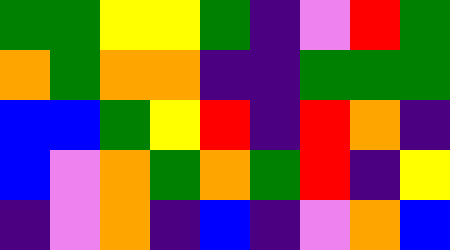[["green", "green", "yellow", "yellow", "green", "indigo", "violet", "red", "green"], ["orange", "green", "orange", "orange", "indigo", "indigo", "green", "green", "green"], ["blue", "blue", "green", "yellow", "red", "indigo", "red", "orange", "indigo"], ["blue", "violet", "orange", "green", "orange", "green", "red", "indigo", "yellow"], ["indigo", "violet", "orange", "indigo", "blue", "indigo", "violet", "orange", "blue"]]